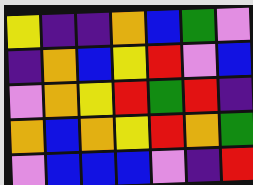[["yellow", "indigo", "indigo", "orange", "blue", "green", "violet"], ["indigo", "orange", "blue", "yellow", "red", "violet", "blue"], ["violet", "orange", "yellow", "red", "green", "red", "indigo"], ["orange", "blue", "orange", "yellow", "red", "orange", "green"], ["violet", "blue", "blue", "blue", "violet", "indigo", "red"]]